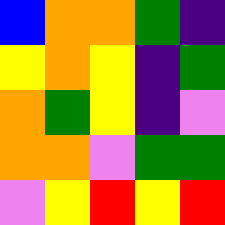[["blue", "orange", "orange", "green", "indigo"], ["yellow", "orange", "yellow", "indigo", "green"], ["orange", "green", "yellow", "indigo", "violet"], ["orange", "orange", "violet", "green", "green"], ["violet", "yellow", "red", "yellow", "red"]]